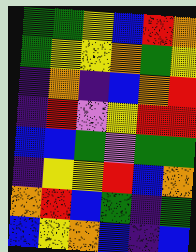[["green", "green", "yellow", "blue", "red", "orange"], ["green", "yellow", "yellow", "orange", "green", "yellow"], ["indigo", "orange", "indigo", "blue", "orange", "red"], ["indigo", "red", "violet", "yellow", "red", "red"], ["blue", "blue", "green", "violet", "green", "green"], ["indigo", "yellow", "yellow", "red", "blue", "orange"], ["orange", "red", "blue", "green", "indigo", "green"], ["blue", "yellow", "orange", "blue", "indigo", "blue"]]